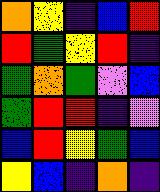[["orange", "yellow", "indigo", "blue", "red"], ["red", "green", "yellow", "red", "indigo"], ["green", "orange", "green", "violet", "blue"], ["green", "red", "red", "indigo", "violet"], ["blue", "red", "yellow", "green", "blue"], ["yellow", "blue", "indigo", "orange", "indigo"]]